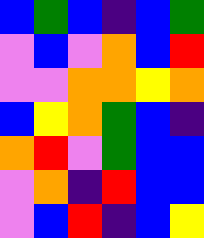[["blue", "green", "blue", "indigo", "blue", "green"], ["violet", "blue", "violet", "orange", "blue", "red"], ["violet", "violet", "orange", "orange", "yellow", "orange"], ["blue", "yellow", "orange", "green", "blue", "indigo"], ["orange", "red", "violet", "green", "blue", "blue"], ["violet", "orange", "indigo", "red", "blue", "blue"], ["violet", "blue", "red", "indigo", "blue", "yellow"]]